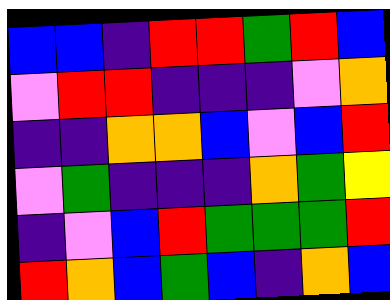[["blue", "blue", "indigo", "red", "red", "green", "red", "blue"], ["violet", "red", "red", "indigo", "indigo", "indigo", "violet", "orange"], ["indigo", "indigo", "orange", "orange", "blue", "violet", "blue", "red"], ["violet", "green", "indigo", "indigo", "indigo", "orange", "green", "yellow"], ["indigo", "violet", "blue", "red", "green", "green", "green", "red"], ["red", "orange", "blue", "green", "blue", "indigo", "orange", "blue"]]